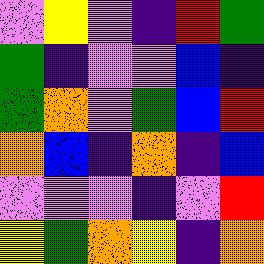[["violet", "yellow", "violet", "indigo", "red", "green"], ["green", "indigo", "violet", "violet", "blue", "indigo"], ["green", "orange", "violet", "green", "blue", "red"], ["orange", "blue", "indigo", "orange", "indigo", "blue"], ["violet", "violet", "violet", "indigo", "violet", "red"], ["yellow", "green", "orange", "yellow", "indigo", "orange"]]